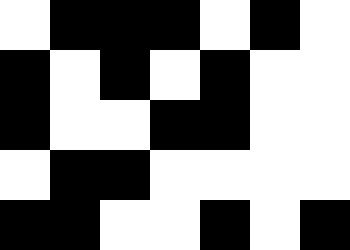[["white", "black", "black", "black", "white", "black", "white"], ["black", "white", "black", "white", "black", "white", "white"], ["black", "white", "white", "black", "black", "white", "white"], ["white", "black", "black", "white", "white", "white", "white"], ["black", "black", "white", "white", "black", "white", "black"]]